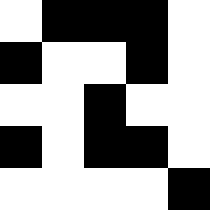[["white", "black", "black", "black", "white"], ["black", "white", "white", "black", "white"], ["white", "white", "black", "white", "white"], ["black", "white", "black", "black", "white"], ["white", "white", "white", "white", "black"]]